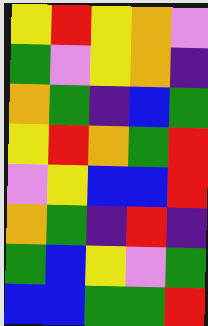[["yellow", "red", "yellow", "orange", "violet"], ["green", "violet", "yellow", "orange", "indigo"], ["orange", "green", "indigo", "blue", "green"], ["yellow", "red", "orange", "green", "red"], ["violet", "yellow", "blue", "blue", "red"], ["orange", "green", "indigo", "red", "indigo"], ["green", "blue", "yellow", "violet", "green"], ["blue", "blue", "green", "green", "red"]]